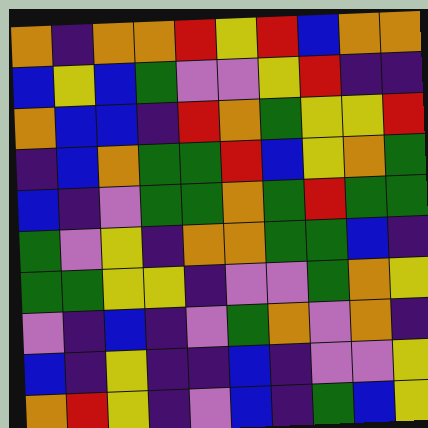[["orange", "indigo", "orange", "orange", "red", "yellow", "red", "blue", "orange", "orange"], ["blue", "yellow", "blue", "green", "violet", "violet", "yellow", "red", "indigo", "indigo"], ["orange", "blue", "blue", "indigo", "red", "orange", "green", "yellow", "yellow", "red"], ["indigo", "blue", "orange", "green", "green", "red", "blue", "yellow", "orange", "green"], ["blue", "indigo", "violet", "green", "green", "orange", "green", "red", "green", "green"], ["green", "violet", "yellow", "indigo", "orange", "orange", "green", "green", "blue", "indigo"], ["green", "green", "yellow", "yellow", "indigo", "violet", "violet", "green", "orange", "yellow"], ["violet", "indigo", "blue", "indigo", "violet", "green", "orange", "violet", "orange", "indigo"], ["blue", "indigo", "yellow", "indigo", "indigo", "blue", "indigo", "violet", "violet", "yellow"], ["orange", "red", "yellow", "indigo", "violet", "blue", "indigo", "green", "blue", "yellow"]]